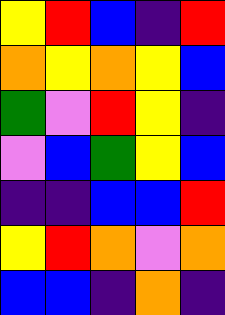[["yellow", "red", "blue", "indigo", "red"], ["orange", "yellow", "orange", "yellow", "blue"], ["green", "violet", "red", "yellow", "indigo"], ["violet", "blue", "green", "yellow", "blue"], ["indigo", "indigo", "blue", "blue", "red"], ["yellow", "red", "orange", "violet", "orange"], ["blue", "blue", "indigo", "orange", "indigo"]]